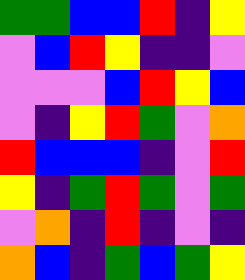[["green", "green", "blue", "blue", "red", "indigo", "yellow"], ["violet", "blue", "red", "yellow", "indigo", "indigo", "violet"], ["violet", "violet", "violet", "blue", "red", "yellow", "blue"], ["violet", "indigo", "yellow", "red", "green", "violet", "orange"], ["red", "blue", "blue", "blue", "indigo", "violet", "red"], ["yellow", "indigo", "green", "red", "green", "violet", "green"], ["violet", "orange", "indigo", "red", "indigo", "violet", "indigo"], ["orange", "blue", "indigo", "green", "blue", "green", "yellow"]]